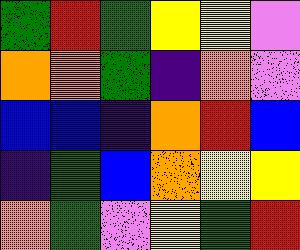[["green", "red", "green", "yellow", "yellow", "violet"], ["orange", "orange", "green", "indigo", "orange", "violet"], ["blue", "blue", "indigo", "orange", "red", "blue"], ["indigo", "green", "blue", "orange", "yellow", "yellow"], ["orange", "green", "violet", "yellow", "green", "red"]]